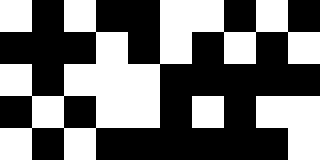[["white", "black", "white", "black", "black", "white", "white", "black", "white", "black"], ["black", "black", "black", "white", "black", "white", "black", "white", "black", "white"], ["white", "black", "white", "white", "white", "black", "black", "black", "black", "black"], ["black", "white", "black", "white", "white", "black", "white", "black", "white", "white"], ["white", "black", "white", "black", "black", "black", "black", "black", "black", "white"]]